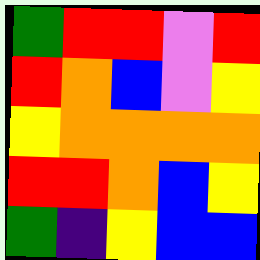[["green", "red", "red", "violet", "red"], ["red", "orange", "blue", "violet", "yellow"], ["yellow", "orange", "orange", "orange", "orange"], ["red", "red", "orange", "blue", "yellow"], ["green", "indigo", "yellow", "blue", "blue"]]